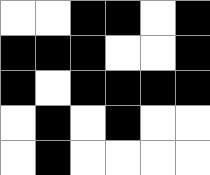[["white", "white", "black", "black", "white", "black"], ["black", "black", "black", "white", "white", "black"], ["black", "white", "black", "black", "black", "black"], ["white", "black", "white", "black", "white", "white"], ["white", "black", "white", "white", "white", "white"]]